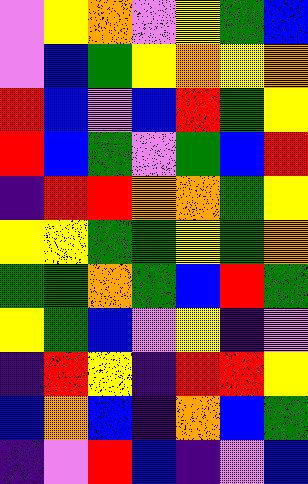[["violet", "yellow", "orange", "violet", "yellow", "green", "blue"], ["violet", "blue", "green", "yellow", "orange", "yellow", "orange"], ["red", "blue", "violet", "blue", "red", "green", "yellow"], ["red", "blue", "green", "violet", "green", "blue", "red"], ["indigo", "red", "red", "orange", "orange", "green", "yellow"], ["yellow", "yellow", "green", "green", "yellow", "green", "orange"], ["green", "green", "orange", "green", "blue", "red", "green"], ["yellow", "green", "blue", "violet", "yellow", "indigo", "violet"], ["indigo", "red", "yellow", "indigo", "red", "red", "yellow"], ["blue", "orange", "blue", "indigo", "orange", "blue", "green"], ["indigo", "violet", "red", "blue", "indigo", "violet", "blue"]]